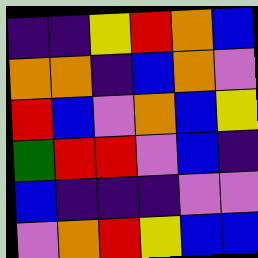[["indigo", "indigo", "yellow", "red", "orange", "blue"], ["orange", "orange", "indigo", "blue", "orange", "violet"], ["red", "blue", "violet", "orange", "blue", "yellow"], ["green", "red", "red", "violet", "blue", "indigo"], ["blue", "indigo", "indigo", "indigo", "violet", "violet"], ["violet", "orange", "red", "yellow", "blue", "blue"]]